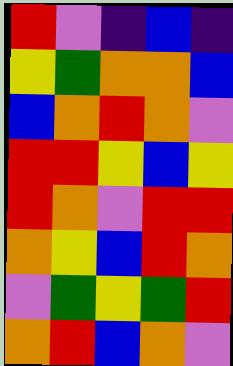[["red", "violet", "indigo", "blue", "indigo"], ["yellow", "green", "orange", "orange", "blue"], ["blue", "orange", "red", "orange", "violet"], ["red", "red", "yellow", "blue", "yellow"], ["red", "orange", "violet", "red", "red"], ["orange", "yellow", "blue", "red", "orange"], ["violet", "green", "yellow", "green", "red"], ["orange", "red", "blue", "orange", "violet"]]